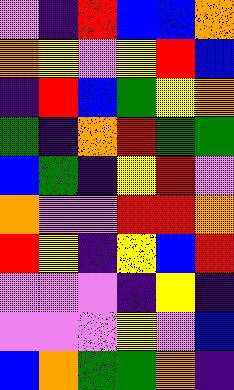[["violet", "indigo", "red", "blue", "blue", "orange"], ["orange", "yellow", "violet", "yellow", "red", "blue"], ["indigo", "red", "blue", "green", "yellow", "orange"], ["green", "indigo", "orange", "red", "green", "green"], ["blue", "green", "indigo", "yellow", "red", "violet"], ["orange", "violet", "violet", "red", "red", "orange"], ["red", "yellow", "indigo", "yellow", "blue", "red"], ["violet", "violet", "violet", "indigo", "yellow", "indigo"], ["violet", "violet", "violet", "yellow", "violet", "blue"], ["blue", "orange", "green", "green", "orange", "indigo"]]